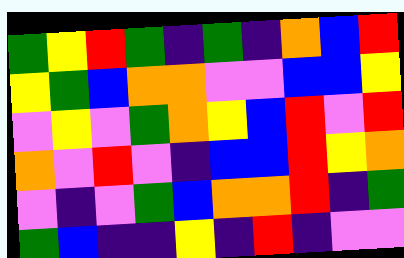[["green", "yellow", "red", "green", "indigo", "green", "indigo", "orange", "blue", "red"], ["yellow", "green", "blue", "orange", "orange", "violet", "violet", "blue", "blue", "yellow"], ["violet", "yellow", "violet", "green", "orange", "yellow", "blue", "red", "violet", "red"], ["orange", "violet", "red", "violet", "indigo", "blue", "blue", "red", "yellow", "orange"], ["violet", "indigo", "violet", "green", "blue", "orange", "orange", "red", "indigo", "green"], ["green", "blue", "indigo", "indigo", "yellow", "indigo", "red", "indigo", "violet", "violet"]]